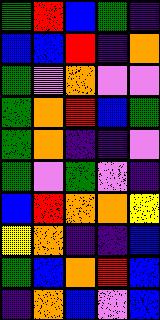[["green", "red", "blue", "green", "indigo"], ["blue", "blue", "red", "indigo", "orange"], ["green", "violet", "orange", "violet", "violet"], ["green", "orange", "red", "blue", "green"], ["green", "orange", "indigo", "indigo", "violet"], ["green", "violet", "green", "violet", "indigo"], ["blue", "red", "orange", "orange", "yellow"], ["yellow", "orange", "indigo", "indigo", "blue"], ["green", "blue", "orange", "red", "blue"], ["indigo", "orange", "blue", "violet", "blue"]]